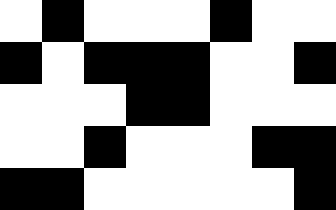[["white", "black", "white", "white", "white", "black", "white", "white"], ["black", "white", "black", "black", "black", "white", "white", "black"], ["white", "white", "white", "black", "black", "white", "white", "white"], ["white", "white", "black", "white", "white", "white", "black", "black"], ["black", "black", "white", "white", "white", "white", "white", "black"]]